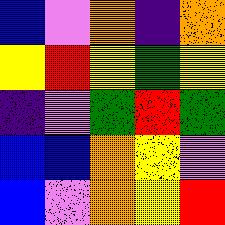[["blue", "violet", "orange", "indigo", "orange"], ["yellow", "red", "yellow", "green", "yellow"], ["indigo", "violet", "green", "red", "green"], ["blue", "blue", "orange", "yellow", "violet"], ["blue", "violet", "orange", "yellow", "red"]]